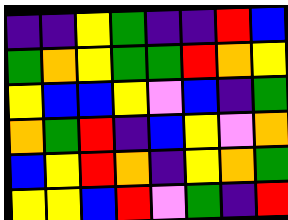[["indigo", "indigo", "yellow", "green", "indigo", "indigo", "red", "blue"], ["green", "orange", "yellow", "green", "green", "red", "orange", "yellow"], ["yellow", "blue", "blue", "yellow", "violet", "blue", "indigo", "green"], ["orange", "green", "red", "indigo", "blue", "yellow", "violet", "orange"], ["blue", "yellow", "red", "orange", "indigo", "yellow", "orange", "green"], ["yellow", "yellow", "blue", "red", "violet", "green", "indigo", "red"]]